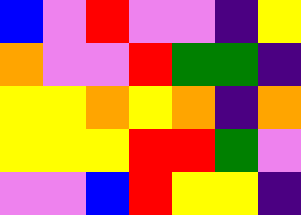[["blue", "violet", "red", "violet", "violet", "indigo", "yellow"], ["orange", "violet", "violet", "red", "green", "green", "indigo"], ["yellow", "yellow", "orange", "yellow", "orange", "indigo", "orange"], ["yellow", "yellow", "yellow", "red", "red", "green", "violet"], ["violet", "violet", "blue", "red", "yellow", "yellow", "indigo"]]